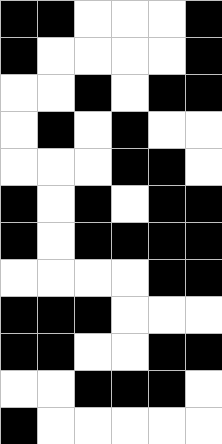[["black", "black", "white", "white", "white", "black"], ["black", "white", "white", "white", "white", "black"], ["white", "white", "black", "white", "black", "black"], ["white", "black", "white", "black", "white", "white"], ["white", "white", "white", "black", "black", "white"], ["black", "white", "black", "white", "black", "black"], ["black", "white", "black", "black", "black", "black"], ["white", "white", "white", "white", "black", "black"], ["black", "black", "black", "white", "white", "white"], ["black", "black", "white", "white", "black", "black"], ["white", "white", "black", "black", "black", "white"], ["black", "white", "white", "white", "white", "white"]]